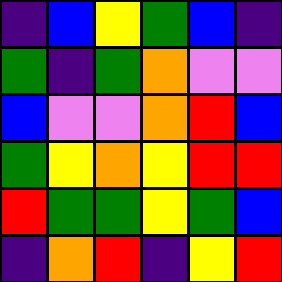[["indigo", "blue", "yellow", "green", "blue", "indigo"], ["green", "indigo", "green", "orange", "violet", "violet"], ["blue", "violet", "violet", "orange", "red", "blue"], ["green", "yellow", "orange", "yellow", "red", "red"], ["red", "green", "green", "yellow", "green", "blue"], ["indigo", "orange", "red", "indigo", "yellow", "red"]]